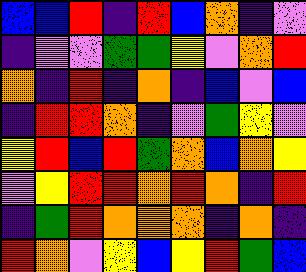[["blue", "blue", "red", "indigo", "red", "blue", "orange", "indigo", "violet"], ["indigo", "violet", "violet", "green", "green", "yellow", "violet", "orange", "red"], ["orange", "indigo", "red", "indigo", "orange", "indigo", "blue", "violet", "blue"], ["indigo", "red", "red", "orange", "indigo", "violet", "green", "yellow", "violet"], ["yellow", "red", "blue", "red", "green", "orange", "blue", "orange", "yellow"], ["violet", "yellow", "red", "red", "orange", "red", "orange", "indigo", "red"], ["indigo", "green", "red", "orange", "orange", "orange", "indigo", "orange", "indigo"], ["red", "orange", "violet", "yellow", "blue", "yellow", "red", "green", "blue"]]